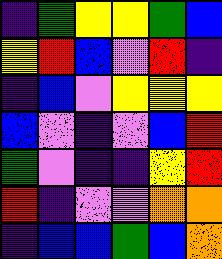[["indigo", "green", "yellow", "yellow", "green", "blue"], ["yellow", "red", "blue", "violet", "red", "indigo"], ["indigo", "blue", "violet", "yellow", "yellow", "yellow"], ["blue", "violet", "indigo", "violet", "blue", "red"], ["green", "violet", "indigo", "indigo", "yellow", "red"], ["red", "indigo", "violet", "violet", "orange", "orange"], ["indigo", "blue", "blue", "green", "blue", "orange"]]